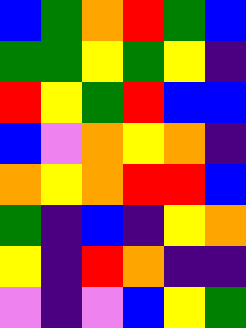[["blue", "green", "orange", "red", "green", "blue"], ["green", "green", "yellow", "green", "yellow", "indigo"], ["red", "yellow", "green", "red", "blue", "blue"], ["blue", "violet", "orange", "yellow", "orange", "indigo"], ["orange", "yellow", "orange", "red", "red", "blue"], ["green", "indigo", "blue", "indigo", "yellow", "orange"], ["yellow", "indigo", "red", "orange", "indigo", "indigo"], ["violet", "indigo", "violet", "blue", "yellow", "green"]]